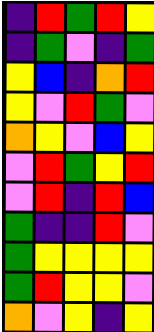[["indigo", "red", "green", "red", "yellow"], ["indigo", "green", "violet", "indigo", "green"], ["yellow", "blue", "indigo", "orange", "red"], ["yellow", "violet", "red", "green", "violet"], ["orange", "yellow", "violet", "blue", "yellow"], ["violet", "red", "green", "yellow", "red"], ["violet", "red", "indigo", "red", "blue"], ["green", "indigo", "indigo", "red", "violet"], ["green", "yellow", "yellow", "yellow", "yellow"], ["green", "red", "yellow", "yellow", "violet"], ["orange", "violet", "yellow", "indigo", "yellow"]]